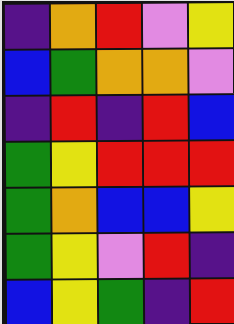[["indigo", "orange", "red", "violet", "yellow"], ["blue", "green", "orange", "orange", "violet"], ["indigo", "red", "indigo", "red", "blue"], ["green", "yellow", "red", "red", "red"], ["green", "orange", "blue", "blue", "yellow"], ["green", "yellow", "violet", "red", "indigo"], ["blue", "yellow", "green", "indigo", "red"]]